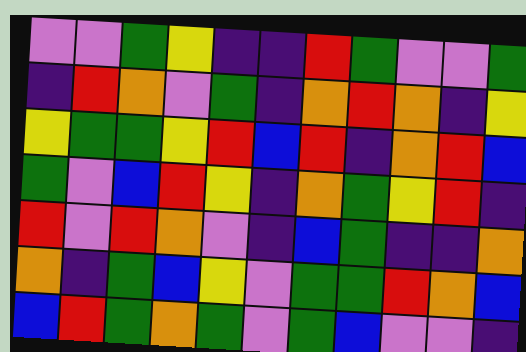[["violet", "violet", "green", "yellow", "indigo", "indigo", "red", "green", "violet", "violet", "green"], ["indigo", "red", "orange", "violet", "green", "indigo", "orange", "red", "orange", "indigo", "yellow"], ["yellow", "green", "green", "yellow", "red", "blue", "red", "indigo", "orange", "red", "blue"], ["green", "violet", "blue", "red", "yellow", "indigo", "orange", "green", "yellow", "red", "indigo"], ["red", "violet", "red", "orange", "violet", "indigo", "blue", "green", "indigo", "indigo", "orange"], ["orange", "indigo", "green", "blue", "yellow", "violet", "green", "green", "red", "orange", "blue"], ["blue", "red", "green", "orange", "green", "violet", "green", "blue", "violet", "violet", "indigo"]]